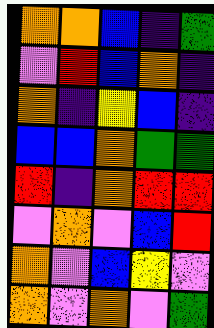[["orange", "orange", "blue", "indigo", "green"], ["violet", "red", "blue", "orange", "indigo"], ["orange", "indigo", "yellow", "blue", "indigo"], ["blue", "blue", "orange", "green", "green"], ["red", "indigo", "orange", "red", "red"], ["violet", "orange", "violet", "blue", "red"], ["orange", "violet", "blue", "yellow", "violet"], ["orange", "violet", "orange", "violet", "green"]]